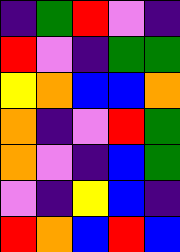[["indigo", "green", "red", "violet", "indigo"], ["red", "violet", "indigo", "green", "green"], ["yellow", "orange", "blue", "blue", "orange"], ["orange", "indigo", "violet", "red", "green"], ["orange", "violet", "indigo", "blue", "green"], ["violet", "indigo", "yellow", "blue", "indigo"], ["red", "orange", "blue", "red", "blue"]]